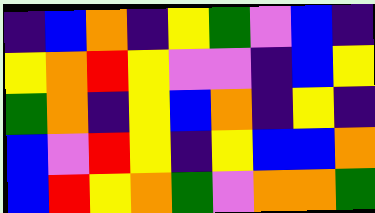[["indigo", "blue", "orange", "indigo", "yellow", "green", "violet", "blue", "indigo"], ["yellow", "orange", "red", "yellow", "violet", "violet", "indigo", "blue", "yellow"], ["green", "orange", "indigo", "yellow", "blue", "orange", "indigo", "yellow", "indigo"], ["blue", "violet", "red", "yellow", "indigo", "yellow", "blue", "blue", "orange"], ["blue", "red", "yellow", "orange", "green", "violet", "orange", "orange", "green"]]